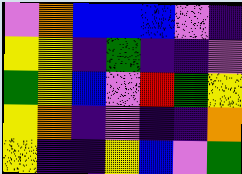[["violet", "orange", "blue", "blue", "blue", "violet", "indigo"], ["yellow", "yellow", "indigo", "green", "indigo", "indigo", "violet"], ["green", "yellow", "blue", "violet", "red", "green", "yellow"], ["yellow", "orange", "indigo", "violet", "indigo", "indigo", "orange"], ["yellow", "indigo", "indigo", "yellow", "blue", "violet", "green"]]